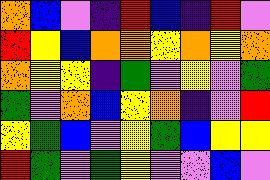[["orange", "blue", "violet", "indigo", "red", "blue", "indigo", "red", "violet"], ["red", "yellow", "blue", "orange", "orange", "yellow", "orange", "yellow", "orange"], ["orange", "yellow", "yellow", "indigo", "green", "violet", "yellow", "violet", "green"], ["green", "violet", "orange", "blue", "yellow", "orange", "indigo", "violet", "red"], ["yellow", "green", "blue", "violet", "yellow", "green", "blue", "yellow", "yellow"], ["red", "green", "violet", "green", "yellow", "violet", "violet", "blue", "violet"]]